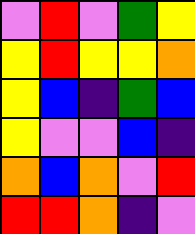[["violet", "red", "violet", "green", "yellow"], ["yellow", "red", "yellow", "yellow", "orange"], ["yellow", "blue", "indigo", "green", "blue"], ["yellow", "violet", "violet", "blue", "indigo"], ["orange", "blue", "orange", "violet", "red"], ["red", "red", "orange", "indigo", "violet"]]